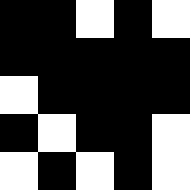[["black", "black", "white", "black", "white"], ["black", "black", "black", "black", "black"], ["white", "black", "black", "black", "black"], ["black", "white", "black", "black", "white"], ["white", "black", "white", "black", "white"]]